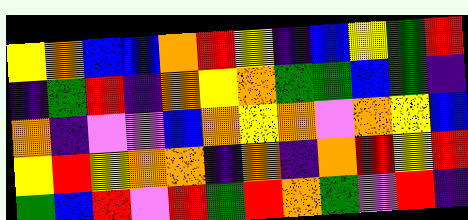[["yellow", "orange", "blue", "blue", "orange", "red", "yellow", "indigo", "blue", "yellow", "green", "red"], ["indigo", "green", "red", "indigo", "orange", "yellow", "orange", "green", "green", "blue", "green", "indigo"], ["orange", "indigo", "violet", "violet", "blue", "orange", "yellow", "orange", "violet", "orange", "yellow", "blue"], ["yellow", "red", "yellow", "orange", "orange", "indigo", "orange", "indigo", "orange", "red", "yellow", "red"], ["green", "blue", "red", "violet", "red", "green", "red", "orange", "green", "violet", "red", "indigo"]]